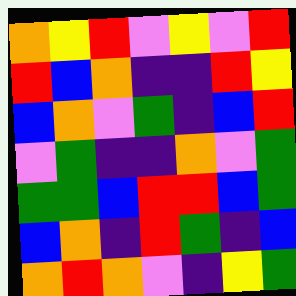[["orange", "yellow", "red", "violet", "yellow", "violet", "red"], ["red", "blue", "orange", "indigo", "indigo", "red", "yellow"], ["blue", "orange", "violet", "green", "indigo", "blue", "red"], ["violet", "green", "indigo", "indigo", "orange", "violet", "green"], ["green", "green", "blue", "red", "red", "blue", "green"], ["blue", "orange", "indigo", "red", "green", "indigo", "blue"], ["orange", "red", "orange", "violet", "indigo", "yellow", "green"]]